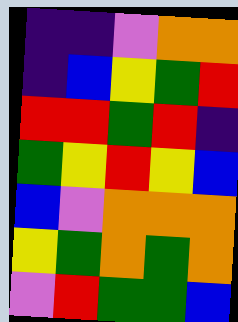[["indigo", "indigo", "violet", "orange", "orange"], ["indigo", "blue", "yellow", "green", "red"], ["red", "red", "green", "red", "indigo"], ["green", "yellow", "red", "yellow", "blue"], ["blue", "violet", "orange", "orange", "orange"], ["yellow", "green", "orange", "green", "orange"], ["violet", "red", "green", "green", "blue"]]